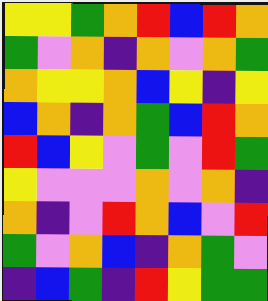[["yellow", "yellow", "green", "orange", "red", "blue", "red", "orange"], ["green", "violet", "orange", "indigo", "orange", "violet", "orange", "green"], ["orange", "yellow", "yellow", "orange", "blue", "yellow", "indigo", "yellow"], ["blue", "orange", "indigo", "orange", "green", "blue", "red", "orange"], ["red", "blue", "yellow", "violet", "green", "violet", "red", "green"], ["yellow", "violet", "violet", "violet", "orange", "violet", "orange", "indigo"], ["orange", "indigo", "violet", "red", "orange", "blue", "violet", "red"], ["green", "violet", "orange", "blue", "indigo", "orange", "green", "violet"], ["indigo", "blue", "green", "indigo", "red", "yellow", "green", "green"]]